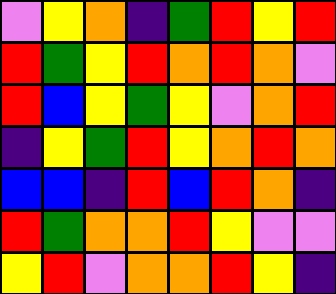[["violet", "yellow", "orange", "indigo", "green", "red", "yellow", "red"], ["red", "green", "yellow", "red", "orange", "red", "orange", "violet"], ["red", "blue", "yellow", "green", "yellow", "violet", "orange", "red"], ["indigo", "yellow", "green", "red", "yellow", "orange", "red", "orange"], ["blue", "blue", "indigo", "red", "blue", "red", "orange", "indigo"], ["red", "green", "orange", "orange", "red", "yellow", "violet", "violet"], ["yellow", "red", "violet", "orange", "orange", "red", "yellow", "indigo"]]